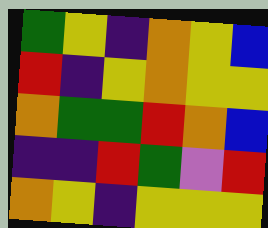[["green", "yellow", "indigo", "orange", "yellow", "blue"], ["red", "indigo", "yellow", "orange", "yellow", "yellow"], ["orange", "green", "green", "red", "orange", "blue"], ["indigo", "indigo", "red", "green", "violet", "red"], ["orange", "yellow", "indigo", "yellow", "yellow", "yellow"]]